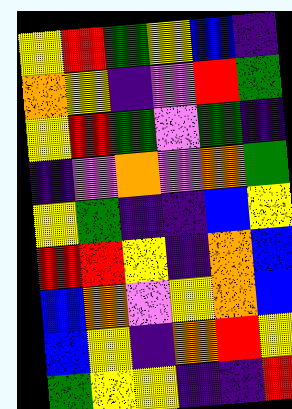[["yellow", "red", "green", "yellow", "blue", "indigo"], ["orange", "yellow", "indigo", "violet", "red", "green"], ["yellow", "red", "green", "violet", "green", "indigo"], ["indigo", "violet", "orange", "violet", "orange", "green"], ["yellow", "green", "indigo", "indigo", "blue", "yellow"], ["red", "red", "yellow", "indigo", "orange", "blue"], ["blue", "orange", "violet", "yellow", "orange", "blue"], ["blue", "yellow", "indigo", "orange", "red", "yellow"], ["green", "yellow", "yellow", "indigo", "indigo", "red"]]